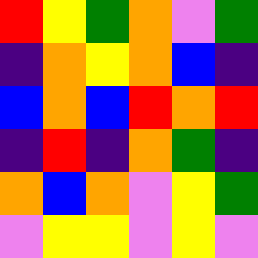[["red", "yellow", "green", "orange", "violet", "green"], ["indigo", "orange", "yellow", "orange", "blue", "indigo"], ["blue", "orange", "blue", "red", "orange", "red"], ["indigo", "red", "indigo", "orange", "green", "indigo"], ["orange", "blue", "orange", "violet", "yellow", "green"], ["violet", "yellow", "yellow", "violet", "yellow", "violet"]]